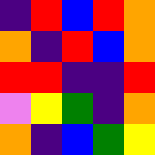[["indigo", "red", "blue", "red", "orange"], ["orange", "indigo", "red", "blue", "orange"], ["red", "red", "indigo", "indigo", "red"], ["violet", "yellow", "green", "indigo", "orange"], ["orange", "indigo", "blue", "green", "yellow"]]